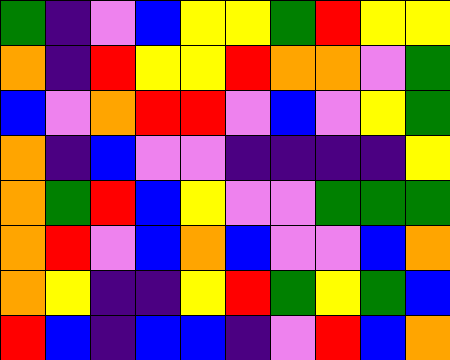[["green", "indigo", "violet", "blue", "yellow", "yellow", "green", "red", "yellow", "yellow"], ["orange", "indigo", "red", "yellow", "yellow", "red", "orange", "orange", "violet", "green"], ["blue", "violet", "orange", "red", "red", "violet", "blue", "violet", "yellow", "green"], ["orange", "indigo", "blue", "violet", "violet", "indigo", "indigo", "indigo", "indigo", "yellow"], ["orange", "green", "red", "blue", "yellow", "violet", "violet", "green", "green", "green"], ["orange", "red", "violet", "blue", "orange", "blue", "violet", "violet", "blue", "orange"], ["orange", "yellow", "indigo", "indigo", "yellow", "red", "green", "yellow", "green", "blue"], ["red", "blue", "indigo", "blue", "blue", "indigo", "violet", "red", "blue", "orange"]]